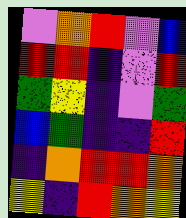[["violet", "orange", "red", "violet", "blue"], ["red", "red", "indigo", "violet", "red"], ["green", "yellow", "indigo", "violet", "green"], ["blue", "green", "indigo", "indigo", "red"], ["indigo", "orange", "red", "red", "orange"], ["yellow", "indigo", "red", "orange", "yellow"]]